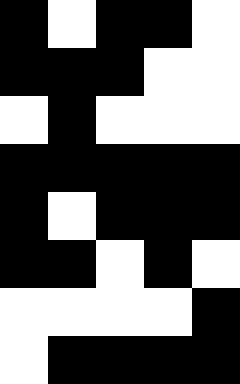[["black", "white", "black", "black", "white"], ["black", "black", "black", "white", "white"], ["white", "black", "white", "white", "white"], ["black", "black", "black", "black", "black"], ["black", "white", "black", "black", "black"], ["black", "black", "white", "black", "white"], ["white", "white", "white", "white", "black"], ["white", "black", "black", "black", "black"]]